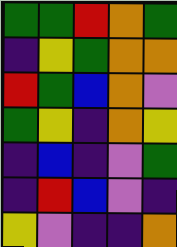[["green", "green", "red", "orange", "green"], ["indigo", "yellow", "green", "orange", "orange"], ["red", "green", "blue", "orange", "violet"], ["green", "yellow", "indigo", "orange", "yellow"], ["indigo", "blue", "indigo", "violet", "green"], ["indigo", "red", "blue", "violet", "indigo"], ["yellow", "violet", "indigo", "indigo", "orange"]]